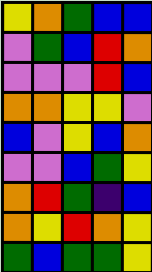[["yellow", "orange", "green", "blue", "blue"], ["violet", "green", "blue", "red", "orange"], ["violet", "violet", "violet", "red", "blue"], ["orange", "orange", "yellow", "yellow", "violet"], ["blue", "violet", "yellow", "blue", "orange"], ["violet", "violet", "blue", "green", "yellow"], ["orange", "red", "green", "indigo", "blue"], ["orange", "yellow", "red", "orange", "yellow"], ["green", "blue", "green", "green", "yellow"]]